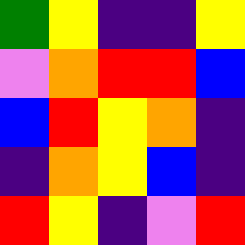[["green", "yellow", "indigo", "indigo", "yellow"], ["violet", "orange", "red", "red", "blue"], ["blue", "red", "yellow", "orange", "indigo"], ["indigo", "orange", "yellow", "blue", "indigo"], ["red", "yellow", "indigo", "violet", "red"]]